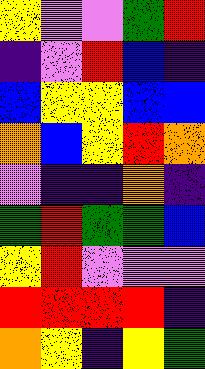[["yellow", "violet", "violet", "green", "red"], ["indigo", "violet", "red", "blue", "indigo"], ["blue", "yellow", "yellow", "blue", "blue"], ["orange", "blue", "yellow", "red", "orange"], ["violet", "indigo", "indigo", "orange", "indigo"], ["green", "red", "green", "green", "blue"], ["yellow", "red", "violet", "violet", "violet"], ["red", "red", "red", "red", "indigo"], ["orange", "yellow", "indigo", "yellow", "green"]]